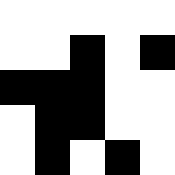[["white", "white", "white", "white", "white"], ["white", "white", "black", "white", "black"], ["black", "black", "black", "white", "white"], ["white", "black", "black", "white", "white"], ["white", "black", "white", "black", "white"]]